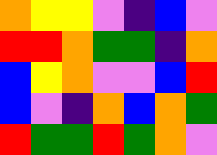[["orange", "yellow", "yellow", "violet", "indigo", "blue", "violet"], ["red", "red", "orange", "green", "green", "indigo", "orange"], ["blue", "yellow", "orange", "violet", "violet", "blue", "red"], ["blue", "violet", "indigo", "orange", "blue", "orange", "green"], ["red", "green", "green", "red", "green", "orange", "violet"]]